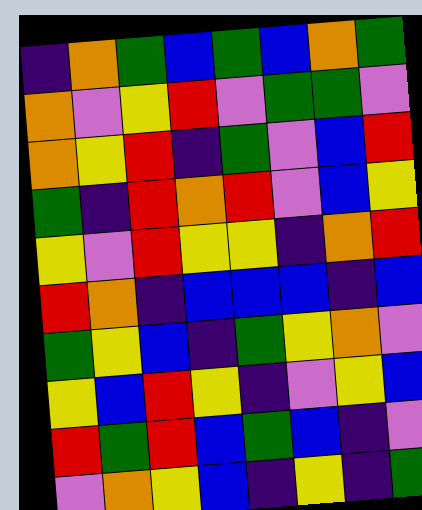[["indigo", "orange", "green", "blue", "green", "blue", "orange", "green"], ["orange", "violet", "yellow", "red", "violet", "green", "green", "violet"], ["orange", "yellow", "red", "indigo", "green", "violet", "blue", "red"], ["green", "indigo", "red", "orange", "red", "violet", "blue", "yellow"], ["yellow", "violet", "red", "yellow", "yellow", "indigo", "orange", "red"], ["red", "orange", "indigo", "blue", "blue", "blue", "indigo", "blue"], ["green", "yellow", "blue", "indigo", "green", "yellow", "orange", "violet"], ["yellow", "blue", "red", "yellow", "indigo", "violet", "yellow", "blue"], ["red", "green", "red", "blue", "green", "blue", "indigo", "violet"], ["violet", "orange", "yellow", "blue", "indigo", "yellow", "indigo", "green"]]